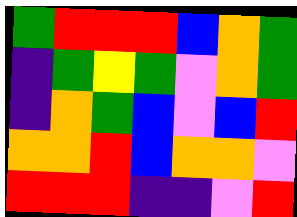[["green", "red", "red", "red", "blue", "orange", "green"], ["indigo", "green", "yellow", "green", "violet", "orange", "green"], ["indigo", "orange", "green", "blue", "violet", "blue", "red"], ["orange", "orange", "red", "blue", "orange", "orange", "violet"], ["red", "red", "red", "indigo", "indigo", "violet", "red"]]